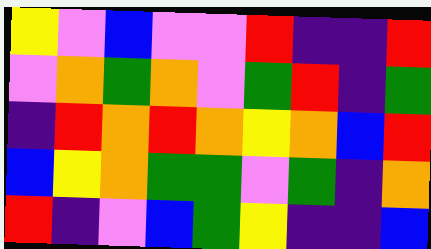[["yellow", "violet", "blue", "violet", "violet", "red", "indigo", "indigo", "red"], ["violet", "orange", "green", "orange", "violet", "green", "red", "indigo", "green"], ["indigo", "red", "orange", "red", "orange", "yellow", "orange", "blue", "red"], ["blue", "yellow", "orange", "green", "green", "violet", "green", "indigo", "orange"], ["red", "indigo", "violet", "blue", "green", "yellow", "indigo", "indigo", "blue"]]